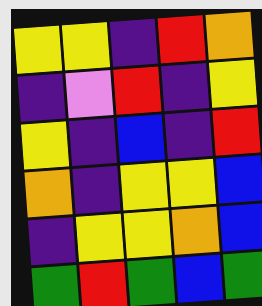[["yellow", "yellow", "indigo", "red", "orange"], ["indigo", "violet", "red", "indigo", "yellow"], ["yellow", "indigo", "blue", "indigo", "red"], ["orange", "indigo", "yellow", "yellow", "blue"], ["indigo", "yellow", "yellow", "orange", "blue"], ["green", "red", "green", "blue", "green"]]